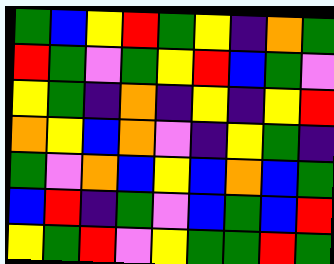[["green", "blue", "yellow", "red", "green", "yellow", "indigo", "orange", "green"], ["red", "green", "violet", "green", "yellow", "red", "blue", "green", "violet"], ["yellow", "green", "indigo", "orange", "indigo", "yellow", "indigo", "yellow", "red"], ["orange", "yellow", "blue", "orange", "violet", "indigo", "yellow", "green", "indigo"], ["green", "violet", "orange", "blue", "yellow", "blue", "orange", "blue", "green"], ["blue", "red", "indigo", "green", "violet", "blue", "green", "blue", "red"], ["yellow", "green", "red", "violet", "yellow", "green", "green", "red", "green"]]